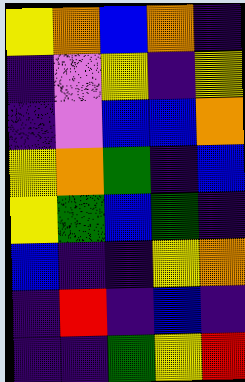[["yellow", "orange", "blue", "orange", "indigo"], ["indigo", "violet", "yellow", "indigo", "yellow"], ["indigo", "violet", "blue", "blue", "orange"], ["yellow", "orange", "green", "indigo", "blue"], ["yellow", "green", "blue", "green", "indigo"], ["blue", "indigo", "indigo", "yellow", "orange"], ["indigo", "red", "indigo", "blue", "indigo"], ["indigo", "indigo", "green", "yellow", "red"]]